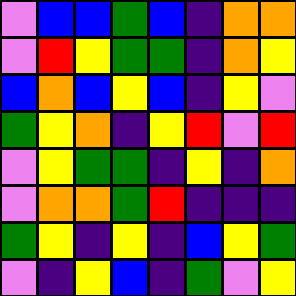[["violet", "blue", "blue", "green", "blue", "indigo", "orange", "orange"], ["violet", "red", "yellow", "green", "green", "indigo", "orange", "yellow"], ["blue", "orange", "blue", "yellow", "blue", "indigo", "yellow", "violet"], ["green", "yellow", "orange", "indigo", "yellow", "red", "violet", "red"], ["violet", "yellow", "green", "green", "indigo", "yellow", "indigo", "orange"], ["violet", "orange", "orange", "green", "red", "indigo", "indigo", "indigo"], ["green", "yellow", "indigo", "yellow", "indigo", "blue", "yellow", "green"], ["violet", "indigo", "yellow", "blue", "indigo", "green", "violet", "yellow"]]